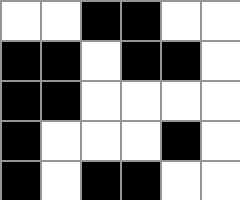[["white", "white", "black", "black", "white", "white"], ["black", "black", "white", "black", "black", "white"], ["black", "black", "white", "white", "white", "white"], ["black", "white", "white", "white", "black", "white"], ["black", "white", "black", "black", "white", "white"]]